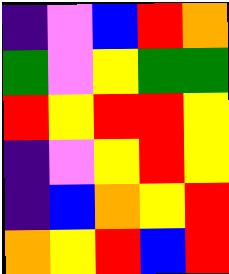[["indigo", "violet", "blue", "red", "orange"], ["green", "violet", "yellow", "green", "green"], ["red", "yellow", "red", "red", "yellow"], ["indigo", "violet", "yellow", "red", "yellow"], ["indigo", "blue", "orange", "yellow", "red"], ["orange", "yellow", "red", "blue", "red"]]